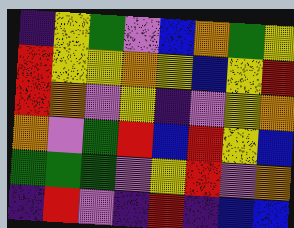[["indigo", "yellow", "green", "violet", "blue", "orange", "green", "yellow"], ["red", "yellow", "yellow", "orange", "yellow", "blue", "yellow", "red"], ["red", "orange", "violet", "yellow", "indigo", "violet", "yellow", "orange"], ["orange", "violet", "green", "red", "blue", "red", "yellow", "blue"], ["green", "green", "green", "violet", "yellow", "red", "violet", "orange"], ["indigo", "red", "violet", "indigo", "red", "indigo", "blue", "blue"]]